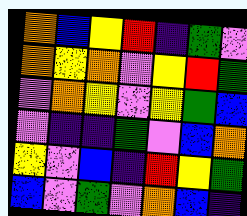[["orange", "blue", "yellow", "red", "indigo", "green", "violet"], ["orange", "yellow", "orange", "violet", "yellow", "red", "green"], ["violet", "orange", "yellow", "violet", "yellow", "green", "blue"], ["violet", "indigo", "indigo", "green", "violet", "blue", "orange"], ["yellow", "violet", "blue", "indigo", "red", "yellow", "green"], ["blue", "violet", "green", "violet", "orange", "blue", "indigo"]]